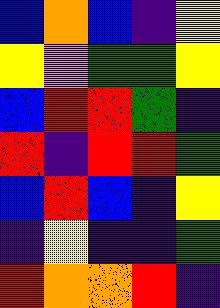[["blue", "orange", "blue", "indigo", "yellow"], ["yellow", "violet", "green", "green", "yellow"], ["blue", "red", "red", "green", "indigo"], ["red", "indigo", "red", "red", "green"], ["blue", "red", "blue", "indigo", "yellow"], ["indigo", "yellow", "indigo", "indigo", "green"], ["red", "orange", "orange", "red", "indigo"]]